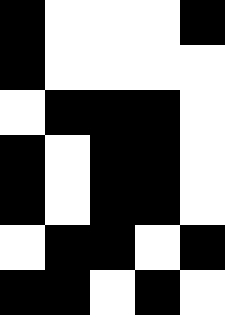[["black", "white", "white", "white", "black"], ["black", "white", "white", "white", "white"], ["white", "black", "black", "black", "white"], ["black", "white", "black", "black", "white"], ["black", "white", "black", "black", "white"], ["white", "black", "black", "white", "black"], ["black", "black", "white", "black", "white"]]